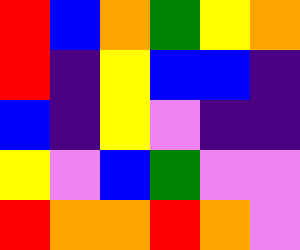[["red", "blue", "orange", "green", "yellow", "orange"], ["red", "indigo", "yellow", "blue", "blue", "indigo"], ["blue", "indigo", "yellow", "violet", "indigo", "indigo"], ["yellow", "violet", "blue", "green", "violet", "violet"], ["red", "orange", "orange", "red", "orange", "violet"]]